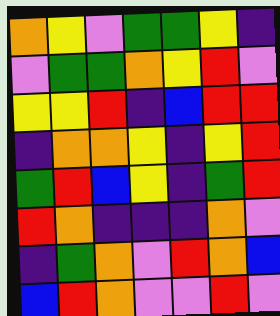[["orange", "yellow", "violet", "green", "green", "yellow", "indigo"], ["violet", "green", "green", "orange", "yellow", "red", "violet"], ["yellow", "yellow", "red", "indigo", "blue", "red", "red"], ["indigo", "orange", "orange", "yellow", "indigo", "yellow", "red"], ["green", "red", "blue", "yellow", "indigo", "green", "red"], ["red", "orange", "indigo", "indigo", "indigo", "orange", "violet"], ["indigo", "green", "orange", "violet", "red", "orange", "blue"], ["blue", "red", "orange", "violet", "violet", "red", "violet"]]